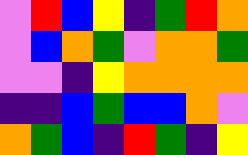[["violet", "red", "blue", "yellow", "indigo", "green", "red", "orange"], ["violet", "blue", "orange", "green", "violet", "orange", "orange", "green"], ["violet", "violet", "indigo", "yellow", "orange", "orange", "orange", "orange"], ["indigo", "indigo", "blue", "green", "blue", "blue", "orange", "violet"], ["orange", "green", "blue", "indigo", "red", "green", "indigo", "yellow"]]